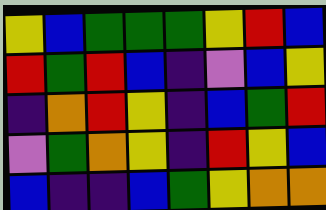[["yellow", "blue", "green", "green", "green", "yellow", "red", "blue"], ["red", "green", "red", "blue", "indigo", "violet", "blue", "yellow"], ["indigo", "orange", "red", "yellow", "indigo", "blue", "green", "red"], ["violet", "green", "orange", "yellow", "indigo", "red", "yellow", "blue"], ["blue", "indigo", "indigo", "blue", "green", "yellow", "orange", "orange"]]